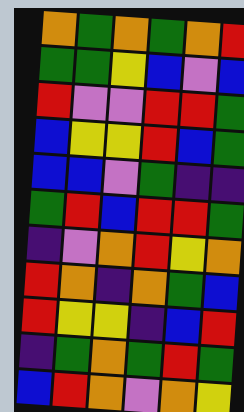[["orange", "green", "orange", "green", "orange", "red"], ["green", "green", "yellow", "blue", "violet", "blue"], ["red", "violet", "violet", "red", "red", "green"], ["blue", "yellow", "yellow", "red", "blue", "green"], ["blue", "blue", "violet", "green", "indigo", "indigo"], ["green", "red", "blue", "red", "red", "green"], ["indigo", "violet", "orange", "red", "yellow", "orange"], ["red", "orange", "indigo", "orange", "green", "blue"], ["red", "yellow", "yellow", "indigo", "blue", "red"], ["indigo", "green", "orange", "green", "red", "green"], ["blue", "red", "orange", "violet", "orange", "yellow"]]